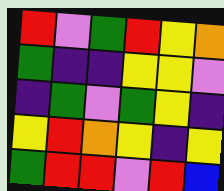[["red", "violet", "green", "red", "yellow", "orange"], ["green", "indigo", "indigo", "yellow", "yellow", "violet"], ["indigo", "green", "violet", "green", "yellow", "indigo"], ["yellow", "red", "orange", "yellow", "indigo", "yellow"], ["green", "red", "red", "violet", "red", "blue"]]